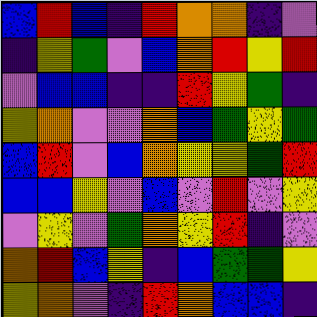[["blue", "red", "blue", "indigo", "red", "orange", "orange", "indigo", "violet"], ["indigo", "yellow", "green", "violet", "blue", "orange", "red", "yellow", "red"], ["violet", "blue", "blue", "indigo", "indigo", "red", "yellow", "green", "indigo"], ["yellow", "orange", "violet", "violet", "orange", "blue", "green", "yellow", "green"], ["blue", "red", "violet", "blue", "orange", "yellow", "yellow", "green", "red"], ["blue", "blue", "yellow", "violet", "blue", "violet", "red", "violet", "yellow"], ["violet", "yellow", "violet", "green", "orange", "yellow", "red", "indigo", "violet"], ["orange", "red", "blue", "yellow", "indigo", "blue", "green", "green", "yellow"], ["yellow", "orange", "violet", "indigo", "red", "orange", "blue", "blue", "indigo"]]